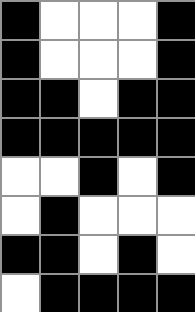[["black", "white", "white", "white", "black"], ["black", "white", "white", "white", "black"], ["black", "black", "white", "black", "black"], ["black", "black", "black", "black", "black"], ["white", "white", "black", "white", "black"], ["white", "black", "white", "white", "white"], ["black", "black", "white", "black", "white"], ["white", "black", "black", "black", "black"]]